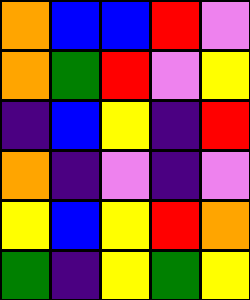[["orange", "blue", "blue", "red", "violet"], ["orange", "green", "red", "violet", "yellow"], ["indigo", "blue", "yellow", "indigo", "red"], ["orange", "indigo", "violet", "indigo", "violet"], ["yellow", "blue", "yellow", "red", "orange"], ["green", "indigo", "yellow", "green", "yellow"]]